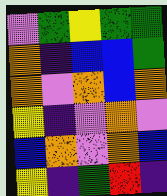[["violet", "green", "yellow", "green", "green"], ["orange", "indigo", "blue", "blue", "green"], ["orange", "violet", "orange", "blue", "orange"], ["yellow", "indigo", "violet", "orange", "violet"], ["blue", "orange", "violet", "orange", "blue"], ["yellow", "indigo", "green", "red", "indigo"]]